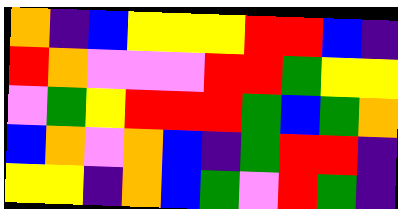[["orange", "indigo", "blue", "yellow", "yellow", "yellow", "red", "red", "blue", "indigo"], ["red", "orange", "violet", "violet", "violet", "red", "red", "green", "yellow", "yellow"], ["violet", "green", "yellow", "red", "red", "red", "green", "blue", "green", "orange"], ["blue", "orange", "violet", "orange", "blue", "indigo", "green", "red", "red", "indigo"], ["yellow", "yellow", "indigo", "orange", "blue", "green", "violet", "red", "green", "indigo"]]